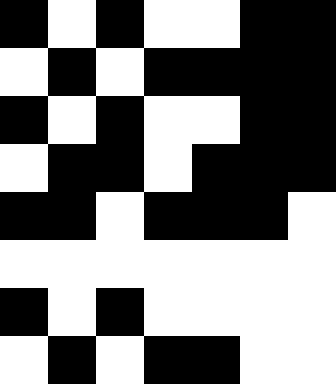[["black", "white", "black", "white", "white", "black", "black"], ["white", "black", "white", "black", "black", "black", "black"], ["black", "white", "black", "white", "white", "black", "black"], ["white", "black", "black", "white", "black", "black", "black"], ["black", "black", "white", "black", "black", "black", "white"], ["white", "white", "white", "white", "white", "white", "white"], ["black", "white", "black", "white", "white", "white", "white"], ["white", "black", "white", "black", "black", "white", "white"]]